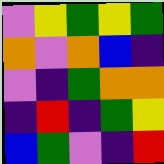[["violet", "yellow", "green", "yellow", "green"], ["orange", "violet", "orange", "blue", "indigo"], ["violet", "indigo", "green", "orange", "orange"], ["indigo", "red", "indigo", "green", "yellow"], ["blue", "green", "violet", "indigo", "red"]]